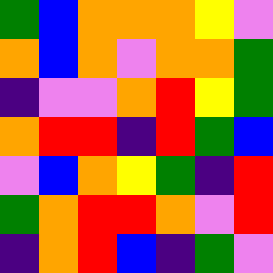[["green", "blue", "orange", "orange", "orange", "yellow", "violet"], ["orange", "blue", "orange", "violet", "orange", "orange", "green"], ["indigo", "violet", "violet", "orange", "red", "yellow", "green"], ["orange", "red", "red", "indigo", "red", "green", "blue"], ["violet", "blue", "orange", "yellow", "green", "indigo", "red"], ["green", "orange", "red", "red", "orange", "violet", "red"], ["indigo", "orange", "red", "blue", "indigo", "green", "violet"]]